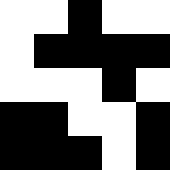[["white", "white", "black", "white", "white"], ["white", "black", "black", "black", "black"], ["white", "white", "white", "black", "white"], ["black", "black", "white", "white", "black"], ["black", "black", "black", "white", "black"]]